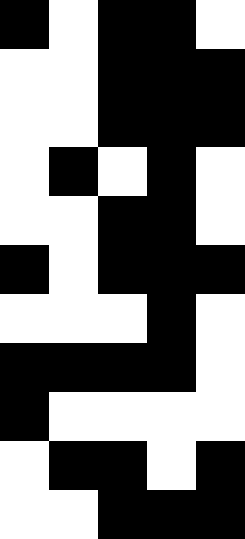[["black", "white", "black", "black", "white"], ["white", "white", "black", "black", "black"], ["white", "white", "black", "black", "black"], ["white", "black", "white", "black", "white"], ["white", "white", "black", "black", "white"], ["black", "white", "black", "black", "black"], ["white", "white", "white", "black", "white"], ["black", "black", "black", "black", "white"], ["black", "white", "white", "white", "white"], ["white", "black", "black", "white", "black"], ["white", "white", "black", "black", "black"]]